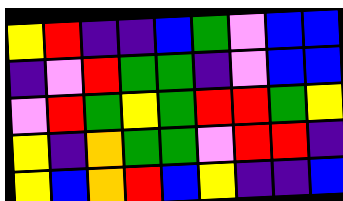[["yellow", "red", "indigo", "indigo", "blue", "green", "violet", "blue", "blue"], ["indigo", "violet", "red", "green", "green", "indigo", "violet", "blue", "blue"], ["violet", "red", "green", "yellow", "green", "red", "red", "green", "yellow"], ["yellow", "indigo", "orange", "green", "green", "violet", "red", "red", "indigo"], ["yellow", "blue", "orange", "red", "blue", "yellow", "indigo", "indigo", "blue"]]